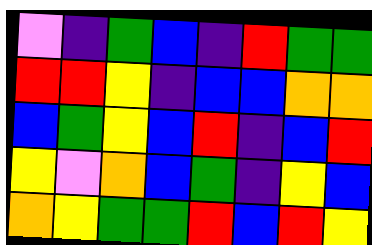[["violet", "indigo", "green", "blue", "indigo", "red", "green", "green"], ["red", "red", "yellow", "indigo", "blue", "blue", "orange", "orange"], ["blue", "green", "yellow", "blue", "red", "indigo", "blue", "red"], ["yellow", "violet", "orange", "blue", "green", "indigo", "yellow", "blue"], ["orange", "yellow", "green", "green", "red", "blue", "red", "yellow"]]